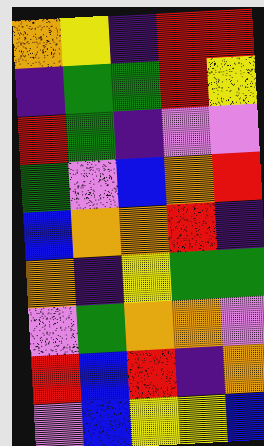[["orange", "yellow", "indigo", "red", "red"], ["indigo", "green", "green", "red", "yellow"], ["red", "green", "indigo", "violet", "violet"], ["green", "violet", "blue", "orange", "red"], ["blue", "orange", "orange", "red", "indigo"], ["orange", "indigo", "yellow", "green", "green"], ["violet", "green", "orange", "orange", "violet"], ["red", "blue", "red", "indigo", "orange"], ["violet", "blue", "yellow", "yellow", "blue"]]